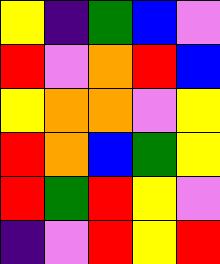[["yellow", "indigo", "green", "blue", "violet"], ["red", "violet", "orange", "red", "blue"], ["yellow", "orange", "orange", "violet", "yellow"], ["red", "orange", "blue", "green", "yellow"], ["red", "green", "red", "yellow", "violet"], ["indigo", "violet", "red", "yellow", "red"]]